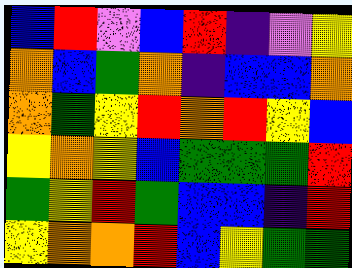[["blue", "red", "violet", "blue", "red", "indigo", "violet", "yellow"], ["orange", "blue", "green", "orange", "indigo", "blue", "blue", "orange"], ["orange", "green", "yellow", "red", "orange", "red", "yellow", "blue"], ["yellow", "orange", "yellow", "blue", "green", "green", "green", "red"], ["green", "yellow", "red", "green", "blue", "blue", "indigo", "red"], ["yellow", "orange", "orange", "red", "blue", "yellow", "green", "green"]]